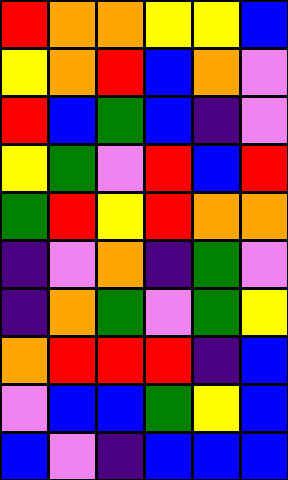[["red", "orange", "orange", "yellow", "yellow", "blue"], ["yellow", "orange", "red", "blue", "orange", "violet"], ["red", "blue", "green", "blue", "indigo", "violet"], ["yellow", "green", "violet", "red", "blue", "red"], ["green", "red", "yellow", "red", "orange", "orange"], ["indigo", "violet", "orange", "indigo", "green", "violet"], ["indigo", "orange", "green", "violet", "green", "yellow"], ["orange", "red", "red", "red", "indigo", "blue"], ["violet", "blue", "blue", "green", "yellow", "blue"], ["blue", "violet", "indigo", "blue", "blue", "blue"]]